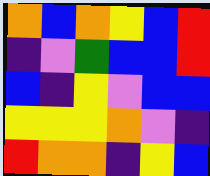[["orange", "blue", "orange", "yellow", "blue", "red"], ["indigo", "violet", "green", "blue", "blue", "red"], ["blue", "indigo", "yellow", "violet", "blue", "blue"], ["yellow", "yellow", "yellow", "orange", "violet", "indigo"], ["red", "orange", "orange", "indigo", "yellow", "blue"]]